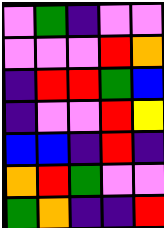[["violet", "green", "indigo", "violet", "violet"], ["violet", "violet", "violet", "red", "orange"], ["indigo", "red", "red", "green", "blue"], ["indigo", "violet", "violet", "red", "yellow"], ["blue", "blue", "indigo", "red", "indigo"], ["orange", "red", "green", "violet", "violet"], ["green", "orange", "indigo", "indigo", "red"]]